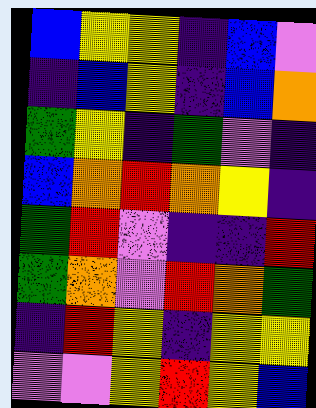[["blue", "yellow", "yellow", "indigo", "blue", "violet"], ["indigo", "blue", "yellow", "indigo", "blue", "orange"], ["green", "yellow", "indigo", "green", "violet", "indigo"], ["blue", "orange", "red", "orange", "yellow", "indigo"], ["green", "red", "violet", "indigo", "indigo", "red"], ["green", "orange", "violet", "red", "orange", "green"], ["indigo", "red", "yellow", "indigo", "yellow", "yellow"], ["violet", "violet", "yellow", "red", "yellow", "blue"]]